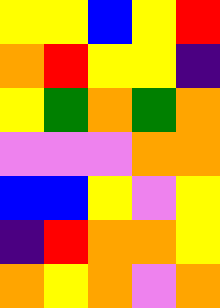[["yellow", "yellow", "blue", "yellow", "red"], ["orange", "red", "yellow", "yellow", "indigo"], ["yellow", "green", "orange", "green", "orange"], ["violet", "violet", "violet", "orange", "orange"], ["blue", "blue", "yellow", "violet", "yellow"], ["indigo", "red", "orange", "orange", "yellow"], ["orange", "yellow", "orange", "violet", "orange"]]